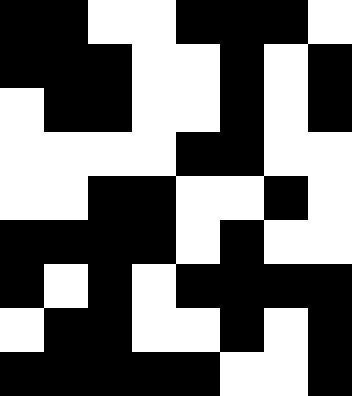[["black", "black", "white", "white", "black", "black", "black", "white"], ["black", "black", "black", "white", "white", "black", "white", "black"], ["white", "black", "black", "white", "white", "black", "white", "black"], ["white", "white", "white", "white", "black", "black", "white", "white"], ["white", "white", "black", "black", "white", "white", "black", "white"], ["black", "black", "black", "black", "white", "black", "white", "white"], ["black", "white", "black", "white", "black", "black", "black", "black"], ["white", "black", "black", "white", "white", "black", "white", "black"], ["black", "black", "black", "black", "black", "white", "white", "black"]]